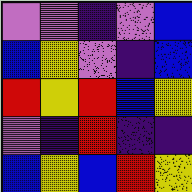[["violet", "violet", "indigo", "violet", "blue"], ["blue", "yellow", "violet", "indigo", "blue"], ["red", "yellow", "red", "blue", "yellow"], ["violet", "indigo", "red", "indigo", "indigo"], ["blue", "yellow", "blue", "red", "yellow"]]